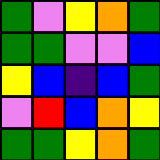[["green", "violet", "yellow", "orange", "green"], ["green", "green", "violet", "violet", "blue"], ["yellow", "blue", "indigo", "blue", "green"], ["violet", "red", "blue", "orange", "yellow"], ["green", "green", "yellow", "orange", "green"]]